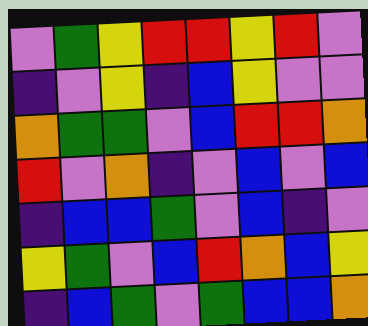[["violet", "green", "yellow", "red", "red", "yellow", "red", "violet"], ["indigo", "violet", "yellow", "indigo", "blue", "yellow", "violet", "violet"], ["orange", "green", "green", "violet", "blue", "red", "red", "orange"], ["red", "violet", "orange", "indigo", "violet", "blue", "violet", "blue"], ["indigo", "blue", "blue", "green", "violet", "blue", "indigo", "violet"], ["yellow", "green", "violet", "blue", "red", "orange", "blue", "yellow"], ["indigo", "blue", "green", "violet", "green", "blue", "blue", "orange"]]